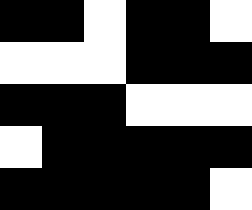[["black", "black", "white", "black", "black", "white"], ["white", "white", "white", "black", "black", "black"], ["black", "black", "black", "white", "white", "white"], ["white", "black", "black", "black", "black", "black"], ["black", "black", "black", "black", "black", "white"]]